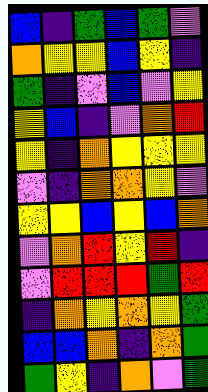[["blue", "indigo", "green", "blue", "green", "violet"], ["orange", "yellow", "yellow", "blue", "yellow", "indigo"], ["green", "indigo", "violet", "blue", "violet", "yellow"], ["yellow", "blue", "indigo", "violet", "orange", "red"], ["yellow", "indigo", "orange", "yellow", "yellow", "yellow"], ["violet", "indigo", "orange", "orange", "yellow", "violet"], ["yellow", "yellow", "blue", "yellow", "blue", "orange"], ["violet", "orange", "red", "yellow", "red", "indigo"], ["violet", "red", "red", "red", "green", "red"], ["indigo", "orange", "yellow", "orange", "yellow", "green"], ["blue", "blue", "orange", "indigo", "orange", "green"], ["green", "yellow", "indigo", "orange", "violet", "green"]]